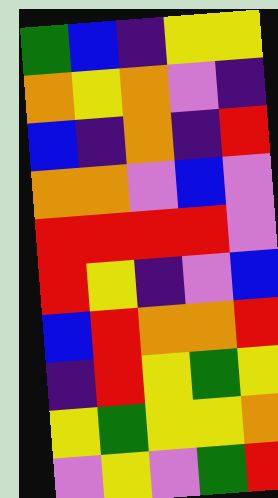[["green", "blue", "indigo", "yellow", "yellow"], ["orange", "yellow", "orange", "violet", "indigo"], ["blue", "indigo", "orange", "indigo", "red"], ["orange", "orange", "violet", "blue", "violet"], ["red", "red", "red", "red", "violet"], ["red", "yellow", "indigo", "violet", "blue"], ["blue", "red", "orange", "orange", "red"], ["indigo", "red", "yellow", "green", "yellow"], ["yellow", "green", "yellow", "yellow", "orange"], ["violet", "yellow", "violet", "green", "red"]]